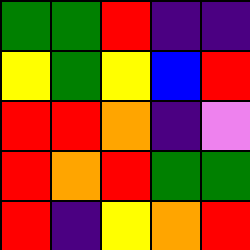[["green", "green", "red", "indigo", "indigo"], ["yellow", "green", "yellow", "blue", "red"], ["red", "red", "orange", "indigo", "violet"], ["red", "orange", "red", "green", "green"], ["red", "indigo", "yellow", "orange", "red"]]